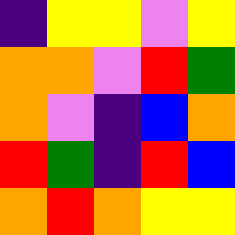[["indigo", "yellow", "yellow", "violet", "yellow"], ["orange", "orange", "violet", "red", "green"], ["orange", "violet", "indigo", "blue", "orange"], ["red", "green", "indigo", "red", "blue"], ["orange", "red", "orange", "yellow", "yellow"]]